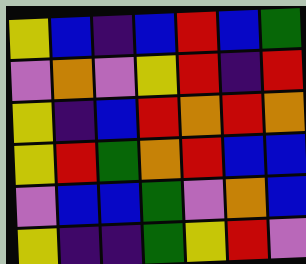[["yellow", "blue", "indigo", "blue", "red", "blue", "green"], ["violet", "orange", "violet", "yellow", "red", "indigo", "red"], ["yellow", "indigo", "blue", "red", "orange", "red", "orange"], ["yellow", "red", "green", "orange", "red", "blue", "blue"], ["violet", "blue", "blue", "green", "violet", "orange", "blue"], ["yellow", "indigo", "indigo", "green", "yellow", "red", "violet"]]